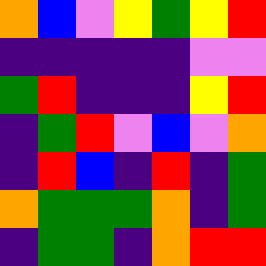[["orange", "blue", "violet", "yellow", "green", "yellow", "red"], ["indigo", "indigo", "indigo", "indigo", "indigo", "violet", "violet"], ["green", "red", "indigo", "indigo", "indigo", "yellow", "red"], ["indigo", "green", "red", "violet", "blue", "violet", "orange"], ["indigo", "red", "blue", "indigo", "red", "indigo", "green"], ["orange", "green", "green", "green", "orange", "indigo", "green"], ["indigo", "green", "green", "indigo", "orange", "red", "red"]]